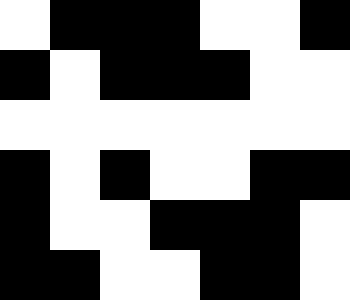[["white", "black", "black", "black", "white", "white", "black"], ["black", "white", "black", "black", "black", "white", "white"], ["white", "white", "white", "white", "white", "white", "white"], ["black", "white", "black", "white", "white", "black", "black"], ["black", "white", "white", "black", "black", "black", "white"], ["black", "black", "white", "white", "black", "black", "white"]]